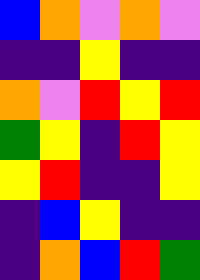[["blue", "orange", "violet", "orange", "violet"], ["indigo", "indigo", "yellow", "indigo", "indigo"], ["orange", "violet", "red", "yellow", "red"], ["green", "yellow", "indigo", "red", "yellow"], ["yellow", "red", "indigo", "indigo", "yellow"], ["indigo", "blue", "yellow", "indigo", "indigo"], ["indigo", "orange", "blue", "red", "green"]]